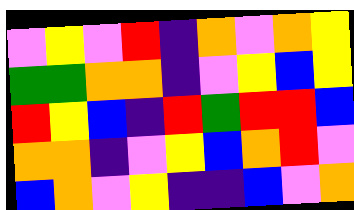[["violet", "yellow", "violet", "red", "indigo", "orange", "violet", "orange", "yellow"], ["green", "green", "orange", "orange", "indigo", "violet", "yellow", "blue", "yellow"], ["red", "yellow", "blue", "indigo", "red", "green", "red", "red", "blue"], ["orange", "orange", "indigo", "violet", "yellow", "blue", "orange", "red", "violet"], ["blue", "orange", "violet", "yellow", "indigo", "indigo", "blue", "violet", "orange"]]